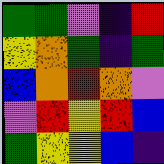[["green", "green", "violet", "indigo", "red"], ["yellow", "orange", "green", "indigo", "green"], ["blue", "orange", "red", "orange", "violet"], ["violet", "red", "yellow", "red", "blue"], ["green", "yellow", "yellow", "blue", "indigo"]]